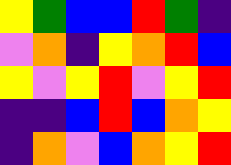[["yellow", "green", "blue", "blue", "red", "green", "indigo"], ["violet", "orange", "indigo", "yellow", "orange", "red", "blue"], ["yellow", "violet", "yellow", "red", "violet", "yellow", "red"], ["indigo", "indigo", "blue", "red", "blue", "orange", "yellow"], ["indigo", "orange", "violet", "blue", "orange", "yellow", "red"]]